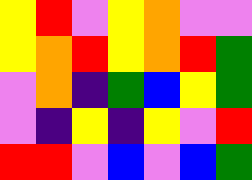[["yellow", "red", "violet", "yellow", "orange", "violet", "violet"], ["yellow", "orange", "red", "yellow", "orange", "red", "green"], ["violet", "orange", "indigo", "green", "blue", "yellow", "green"], ["violet", "indigo", "yellow", "indigo", "yellow", "violet", "red"], ["red", "red", "violet", "blue", "violet", "blue", "green"]]